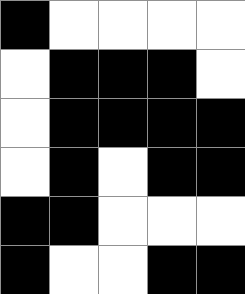[["black", "white", "white", "white", "white"], ["white", "black", "black", "black", "white"], ["white", "black", "black", "black", "black"], ["white", "black", "white", "black", "black"], ["black", "black", "white", "white", "white"], ["black", "white", "white", "black", "black"]]